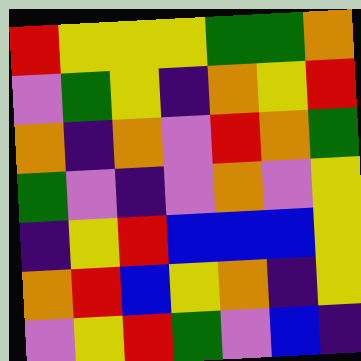[["red", "yellow", "yellow", "yellow", "green", "green", "orange"], ["violet", "green", "yellow", "indigo", "orange", "yellow", "red"], ["orange", "indigo", "orange", "violet", "red", "orange", "green"], ["green", "violet", "indigo", "violet", "orange", "violet", "yellow"], ["indigo", "yellow", "red", "blue", "blue", "blue", "yellow"], ["orange", "red", "blue", "yellow", "orange", "indigo", "yellow"], ["violet", "yellow", "red", "green", "violet", "blue", "indigo"]]